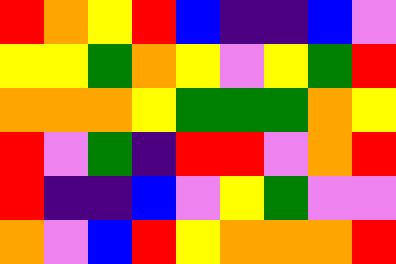[["red", "orange", "yellow", "red", "blue", "indigo", "indigo", "blue", "violet"], ["yellow", "yellow", "green", "orange", "yellow", "violet", "yellow", "green", "red"], ["orange", "orange", "orange", "yellow", "green", "green", "green", "orange", "yellow"], ["red", "violet", "green", "indigo", "red", "red", "violet", "orange", "red"], ["red", "indigo", "indigo", "blue", "violet", "yellow", "green", "violet", "violet"], ["orange", "violet", "blue", "red", "yellow", "orange", "orange", "orange", "red"]]